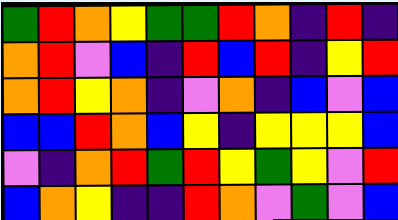[["green", "red", "orange", "yellow", "green", "green", "red", "orange", "indigo", "red", "indigo"], ["orange", "red", "violet", "blue", "indigo", "red", "blue", "red", "indigo", "yellow", "red"], ["orange", "red", "yellow", "orange", "indigo", "violet", "orange", "indigo", "blue", "violet", "blue"], ["blue", "blue", "red", "orange", "blue", "yellow", "indigo", "yellow", "yellow", "yellow", "blue"], ["violet", "indigo", "orange", "red", "green", "red", "yellow", "green", "yellow", "violet", "red"], ["blue", "orange", "yellow", "indigo", "indigo", "red", "orange", "violet", "green", "violet", "blue"]]